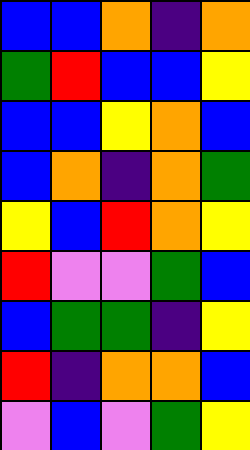[["blue", "blue", "orange", "indigo", "orange"], ["green", "red", "blue", "blue", "yellow"], ["blue", "blue", "yellow", "orange", "blue"], ["blue", "orange", "indigo", "orange", "green"], ["yellow", "blue", "red", "orange", "yellow"], ["red", "violet", "violet", "green", "blue"], ["blue", "green", "green", "indigo", "yellow"], ["red", "indigo", "orange", "orange", "blue"], ["violet", "blue", "violet", "green", "yellow"]]